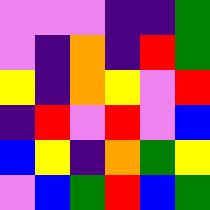[["violet", "violet", "violet", "indigo", "indigo", "green"], ["violet", "indigo", "orange", "indigo", "red", "green"], ["yellow", "indigo", "orange", "yellow", "violet", "red"], ["indigo", "red", "violet", "red", "violet", "blue"], ["blue", "yellow", "indigo", "orange", "green", "yellow"], ["violet", "blue", "green", "red", "blue", "green"]]